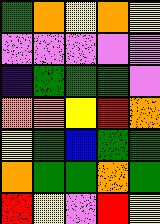[["green", "orange", "yellow", "orange", "yellow"], ["violet", "violet", "violet", "violet", "violet"], ["indigo", "green", "green", "green", "violet"], ["orange", "orange", "yellow", "red", "orange"], ["yellow", "green", "blue", "green", "green"], ["orange", "green", "green", "orange", "green"], ["red", "yellow", "violet", "red", "yellow"]]